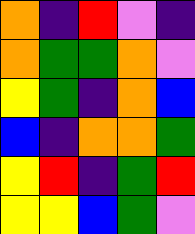[["orange", "indigo", "red", "violet", "indigo"], ["orange", "green", "green", "orange", "violet"], ["yellow", "green", "indigo", "orange", "blue"], ["blue", "indigo", "orange", "orange", "green"], ["yellow", "red", "indigo", "green", "red"], ["yellow", "yellow", "blue", "green", "violet"]]